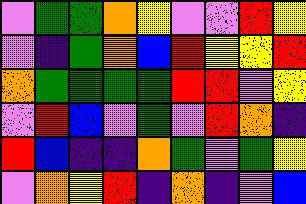[["violet", "green", "green", "orange", "yellow", "violet", "violet", "red", "yellow"], ["violet", "indigo", "green", "orange", "blue", "red", "yellow", "yellow", "red"], ["orange", "green", "green", "green", "green", "red", "red", "violet", "yellow"], ["violet", "red", "blue", "violet", "green", "violet", "red", "orange", "indigo"], ["red", "blue", "indigo", "indigo", "orange", "green", "violet", "green", "yellow"], ["violet", "orange", "yellow", "red", "indigo", "orange", "indigo", "violet", "blue"]]